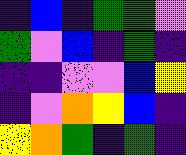[["indigo", "blue", "indigo", "green", "green", "violet"], ["green", "violet", "blue", "indigo", "green", "indigo"], ["indigo", "indigo", "violet", "violet", "blue", "yellow"], ["indigo", "violet", "orange", "yellow", "blue", "indigo"], ["yellow", "orange", "green", "indigo", "green", "indigo"]]